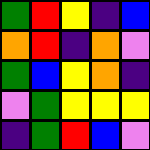[["green", "red", "yellow", "indigo", "blue"], ["orange", "red", "indigo", "orange", "violet"], ["green", "blue", "yellow", "orange", "indigo"], ["violet", "green", "yellow", "yellow", "yellow"], ["indigo", "green", "red", "blue", "violet"]]